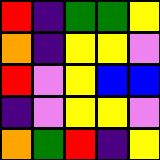[["red", "indigo", "green", "green", "yellow"], ["orange", "indigo", "yellow", "yellow", "violet"], ["red", "violet", "yellow", "blue", "blue"], ["indigo", "violet", "yellow", "yellow", "violet"], ["orange", "green", "red", "indigo", "yellow"]]